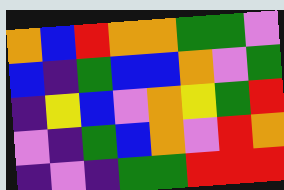[["orange", "blue", "red", "orange", "orange", "green", "green", "violet"], ["blue", "indigo", "green", "blue", "blue", "orange", "violet", "green"], ["indigo", "yellow", "blue", "violet", "orange", "yellow", "green", "red"], ["violet", "indigo", "green", "blue", "orange", "violet", "red", "orange"], ["indigo", "violet", "indigo", "green", "green", "red", "red", "red"]]